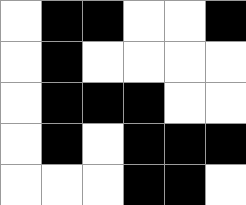[["white", "black", "black", "white", "white", "black"], ["white", "black", "white", "white", "white", "white"], ["white", "black", "black", "black", "white", "white"], ["white", "black", "white", "black", "black", "black"], ["white", "white", "white", "black", "black", "white"]]